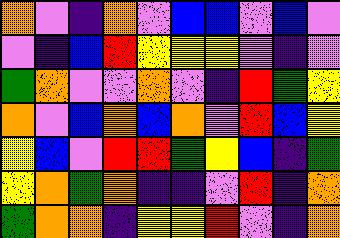[["orange", "violet", "indigo", "orange", "violet", "blue", "blue", "violet", "blue", "violet"], ["violet", "indigo", "blue", "red", "yellow", "yellow", "yellow", "violet", "indigo", "violet"], ["green", "orange", "violet", "violet", "orange", "violet", "indigo", "red", "green", "yellow"], ["orange", "violet", "blue", "orange", "blue", "orange", "violet", "red", "blue", "yellow"], ["yellow", "blue", "violet", "red", "red", "green", "yellow", "blue", "indigo", "green"], ["yellow", "orange", "green", "orange", "indigo", "indigo", "violet", "red", "indigo", "orange"], ["green", "orange", "orange", "indigo", "yellow", "yellow", "red", "violet", "indigo", "orange"]]